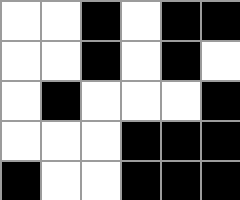[["white", "white", "black", "white", "black", "black"], ["white", "white", "black", "white", "black", "white"], ["white", "black", "white", "white", "white", "black"], ["white", "white", "white", "black", "black", "black"], ["black", "white", "white", "black", "black", "black"]]